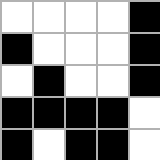[["white", "white", "white", "white", "black"], ["black", "white", "white", "white", "black"], ["white", "black", "white", "white", "black"], ["black", "black", "black", "black", "white"], ["black", "white", "black", "black", "white"]]